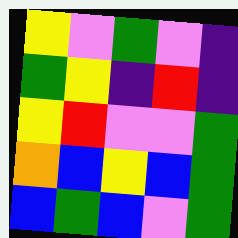[["yellow", "violet", "green", "violet", "indigo"], ["green", "yellow", "indigo", "red", "indigo"], ["yellow", "red", "violet", "violet", "green"], ["orange", "blue", "yellow", "blue", "green"], ["blue", "green", "blue", "violet", "green"]]